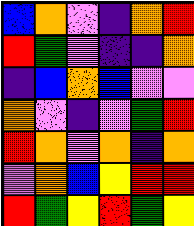[["blue", "orange", "violet", "indigo", "orange", "red"], ["red", "green", "violet", "indigo", "indigo", "orange"], ["indigo", "blue", "orange", "blue", "violet", "violet"], ["orange", "violet", "indigo", "violet", "green", "red"], ["red", "orange", "violet", "orange", "indigo", "orange"], ["violet", "orange", "blue", "yellow", "red", "red"], ["red", "green", "yellow", "red", "green", "yellow"]]